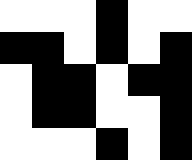[["white", "white", "white", "black", "white", "white"], ["black", "black", "white", "black", "white", "black"], ["white", "black", "black", "white", "black", "black"], ["white", "black", "black", "white", "white", "black"], ["white", "white", "white", "black", "white", "black"]]